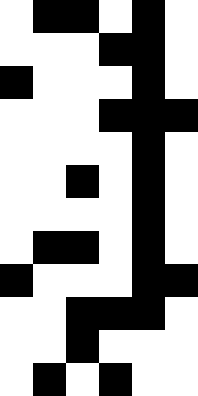[["white", "black", "black", "white", "black", "white"], ["white", "white", "white", "black", "black", "white"], ["black", "white", "white", "white", "black", "white"], ["white", "white", "white", "black", "black", "black"], ["white", "white", "white", "white", "black", "white"], ["white", "white", "black", "white", "black", "white"], ["white", "white", "white", "white", "black", "white"], ["white", "black", "black", "white", "black", "white"], ["black", "white", "white", "white", "black", "black"], ["white", "white", "black", "black", "black", "white"], ["white", "white", "black", "white", "white", "white"], ["white", "black", "white", "black", "white", "white"]]